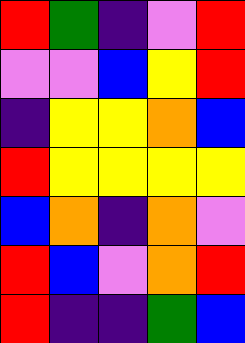[["red", "green", "indigo", "violet", "red"], ["violet", "violet", "blue", "yellow", "red"], ["indigo", "yellow", "yellow", "orange", "blue"], ["red", "yellow", "yellow", "yellow", "yellow"], ["blue", "orange", "indigo", "orange", "violet"], ["red", "blue", "violet", "orange", "red"], ["red", "indigo", "indigo", "green", "blue"]]